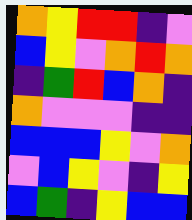[["orange", "yellow", "red", "red", "indigo", "violet"], ["blue", "yellow", "violet", "orange", "red", "orange"], ["indigo", "green", "red", "blue", "orange", "indigo"], ["orange", "violet", "violet", "violet", "indigo", "indigo"], ["blue", "blue", "blue", "yellow", "violet", "orange"], ["violet", "blue", "yellow", "violet", "indigo", "yellow"], ["blue", "green", "indigo", "yellow", "blue", "blue"]]